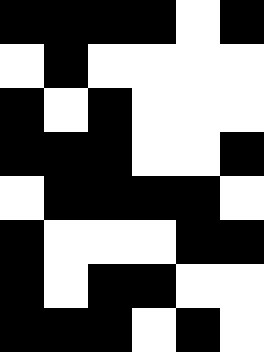[["black", "black", "black", "black", "white", "black"], ["white", "black", "white", "white", "white", "white"], ["black", "white", "black", "white", "white", "white"], ["black", "black", "black", "white", "white", "black"], ["white", "black", "black", "black", "black", "white"], ["black", "white", "white", "white", "black", "black"], ["black", "white", "black", "black", "white", "white"], ["black", "black", "black", "white", "black", "white"]]